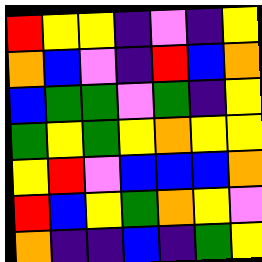[["red", "yellow", "yellow", "indigo", "violet", "indigo", "yellow"], ["orange", "blue", "violet", "indigo", "red", "blue", "orange"], ["blue", "green", "green", "violet", "green", "indigo", "yellow"], ["green", "yellow", "green", "yellow", "orange", "yellow", "yellow"], ["yellow", "red", "violet", "blue", "blue", "blue", "orange"], ["red", "blue", "yellow", "green", "orange", "yellow", "violet"], ["orange", "indigo", "indigo", "blue", "indigo", "green", "yellow"]]